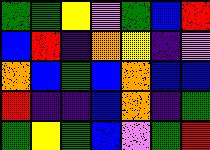[["green", "green", "yellow", "violet", "green", "blue", "red"], ["blue", "red", "indigo", "orange", "yellow", "indigo", "violet"], ["orange", "blue", "green", "blue", "orange", "blue", "blue"], ["red", "indigo", "indigo", "blue", "orange", "indigo", "green"], ["green", "yellow", "green", "blue", "violet", "green", "red"]]